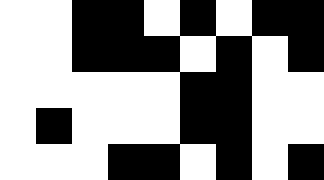[["white", "white", "black", "black", "white", "black", "white", "black", "black"], ["white", "white", "black", "black", "black", "white", "black", "white", "black"], ["white", "white", "white", "white", "white", "black", "black", "white", "white"], ["white", "black", "white", "white", "white", "black", "black", "white", "white"], ["white", "white", "white", "black", "black", "white", "black", "white", "black"]]